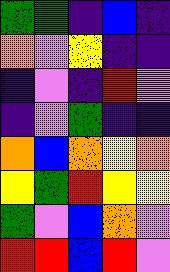[["green", "green", "indigo", "blue", "indigo"], ["orange", "violet", "yellow", "indigo", "indigo"], ["indigo", "violet", "indigo", "red", "violet"], ["indigo", "violet", "green", "indigo", "indigo"], ["orange", "blue", "orange", "yellow", "orange"], ["yellow", "green", "red", "yellow", "yellow"], ["green", "violet", "blue", "orange", "violet"], ["red", "red", "blue", "red", "violet"]]